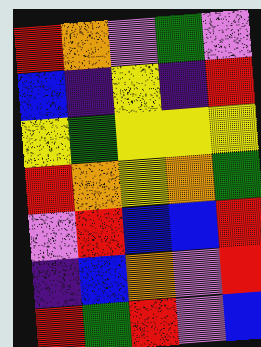[["red", "orange", "violet", "green", "violet"], ["blue", "indigo", "yellow", "indigo", "red"], ["yellow", "green", "yellow", "yellow", "yellow"], ["red", "orange", "yellow", "orange", "green"], ["violet", "red", "blue", "blue", "red"], ["indigo", "blue", "orange", "violet", "red"], ["red", "green", "red", "violet", "blue"]]